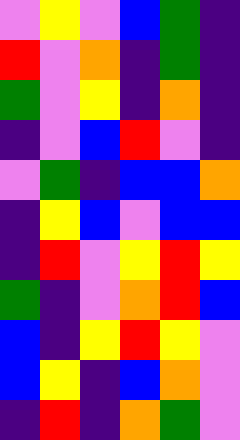[["violet", "yellow", "violet", "blue", "green", "indigo"], ["red", "violet", "orange", "indigo", "green", "indigo"], ["green", "violet", "yellow", "indigo", "orange", "indigo"], ["indigo", "violet", "blue", "red", "violet", "indigo"], ["violet", "green", "indigo", "blue", "blue", "orange"], ["indigo", "yellow", "blue", "violet", "blue", "blue"], ["indigo", "red", "violet", "yellow", "red", "yellow"], ["green", "indigo", "violet", "orange", "red", "blue"], ["blue", "indigo", "yellow", "red", "yellow", "violet"], ["blue", "yellow", "indigo", "blue", "orange", "violet"], ["indigo", "red", "indigo", "orange", "green", "violet"]]